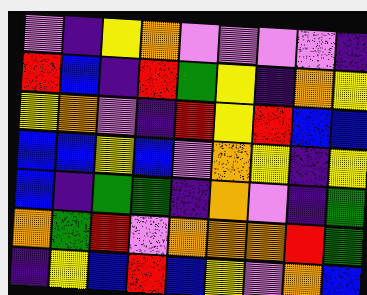[["violet", "indigo", "yellow", "orange", "violet", "violet", "violet", "violet", "indigo"], ["red", "blue", "indigo", "red", "green", "yellow", "indigo", "orange", "yellow"], ["yellow", "orange", "violet", "indigo", "red", "yellow", "red", "blue", "blue"], ["blue", "blue", "yellow", "blue", "violet", "orange", "yellow", "indigo", "yellow"], ["blue", "indigo", "green", "green", "indigo", "orange", "violet", "indigo", "green"], ["orange", "green", "red", "violet", "orange", "orange", "orange", "red", "green"], ["indigo", "yellow", "blue", "red", "blue", "yellow", "violet", "orange", "blue"]]